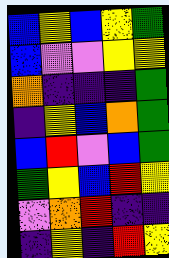[["blue", "yellow", "blue", "yellow", "green"], ["blue", "violet", "violet", "yellow", "yellow"], ["orange", "indigo", "indigo", "indigo", "green"], ["indigo", "yellow", "blue", "orange", "green"], ["blue", "red", "violet", "blue", "green"], ["green", "yellow", "blue", "red", "yellow"], ["violet", "orange", "red", "indigo", "indigo"], ["indigo", "yellow", "indigo", "red", "yellow"]]